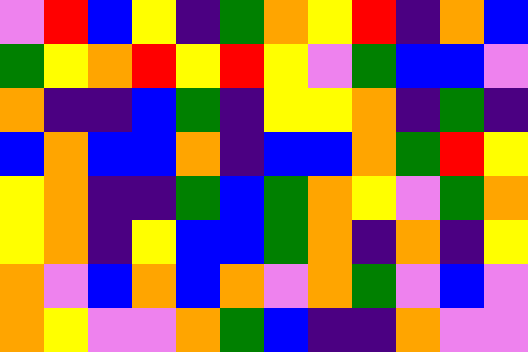[["violet", "red", "blue", "yellow", "indigo", "green", "orange", "yellow", "red", "indigo", "orange", "blue"], ["green", "yellow", "orange", "red", "yellow", "red", "yellow", "violet", "green", "blue", "blue", "violet"], ["orange", "indigo", "indigo", "blue", "green", "indigo", "yellow", "yellow", "orange", "indigo", "green", "indigo"], ["blue", "orange", "blue", "blue", "orange", "indigo", "blue", "blue", "orange", "green", "red", "yellow"], ["yellow", "orange", "indigo", "indigo", "green", "blue", "green", "orange", "yellow", "violet", "green", "orange"], ["yellow", "orange", "indigo", "yellow", "blue", "blue", "green", "orange", "indigo", "orange", "indigo", "yellow"], ["orange", "violet", "blue", "orange", "blue", "orange", "violet", "orange", "green", "violet", "blue", "violet"], ["orange", "yellow", "violet", "violet", "orange", "green", "blue", "indigo", "indigo", "orange", "violet", "violet"]]